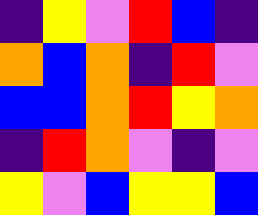[["indigo", "yellow", "violet", "red", "blue", "indigo"], ["orange", "blue", "orange", "indigo", "red", "violet"], ["blue", "blue", "orange", "red", "yellow", "orange"], ["indigo", "red", "orange", "violet", "indigo", "violet"], ["yellow", "violet", "blue", "yellow", "yellow", "blue"]]